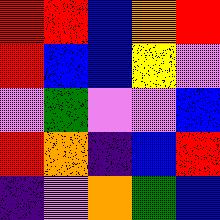[["red", "red", "blue", "orange", "red"], ["red", "blue", "blue", "yellow", "violet"], ["violet", "green", "violet", "violet", "blue"], ["red", "orange", "indigo", "blue", "red"], ["indigo", "violet", "orange", "green", "blue"]]